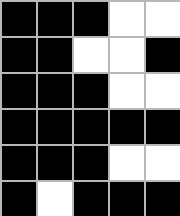[["black", "black", "black", "white", "white"], ["black", "black", "white", "white", "black"], ["black", "black", "black", "white", "white"], ["black", "black", "black", "black", "black"], ["black", "black", "black", "white", "white"], ["black", "white", "black", "black", "black"]]